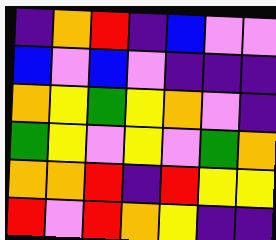[["indigo", "orange", "red", "indigo", "blue", "violet", "violet"], ["blue", "violet", "blue", "violet", "indigo", "indigo", "indigo"], ["orange", "yellow", "green", "yellow", "orange", "violet", "indigo"], ["green", "yellow", "violet", "yellow", "violet", "green", "orange"], ["orange", "orange", "red", "indigo", "red", "yellow", "yellow"], ["red", "violet", "red", "orange", "yellow", "indigo", "indigo"]]